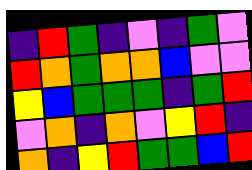[["indigo", "red", "green", "indigo", "violet", "indigo", "green", "violet"], ["red", "orange", "green", "orange", "orange", "blue", "violet", "violet"], ["yellow", "blue", "green", "green", "green", "indigo", "green", "red"], ["violet", "orange", "indigo", "orange", "violet", "yellow", "red", "indigo"], ["orange", "indigo", "yellow", "red", "green", "green", "blue", "red"]]